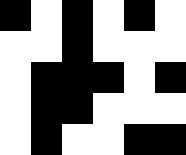[["black", "white", "black", "white", "black", "white"], ["white", "white", "black", "white", "white", "white"], ["white", "black", "black", "black", "white", "black"], ["white", "black", "black", "white", "white", "white"], ["white", "black", "white", "white", "black", "black"]]